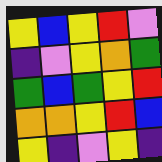[["yellow", "blue", "yellow", "red", "violet"], ["indigo", "violet", "yellow", "orange", "green"], ["green", "blue", "green", "yellow", "red"], ["orange", "orange", "yellow", "red", "blue"], ["yellow", "indigo", "violet", "yellow", "indigo"]]